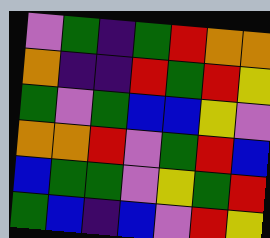[["violet", "green", "indigo", "green", "red", "orange", "orange"], ["orange", "indigo", "indigo", "red", "green", "red", "yellow"], ["green", "violet", "green", "blue", "blue", "yellow", "violet"], ["orange", "orange", "red", "violet", "green", "red", "blue"], ["blue", "green", "green", "violet", "yellow", "green", "red"], ["green", "blue", "indigo", "blue", "violet", "red", "yellow"]]